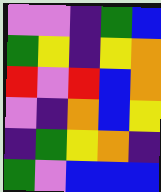[["violet", "violet", "indigo", "green", "blue"], ["green", "yellow", "indigo", "yellow", "orange"], ["red", "violet", "red", "blue", "orange"], ["violet", "indigo", "orange", "blue", "yellow"], ["indigo", "green", "yellow", "orange", "indigo"], ["green", "violet", "blue", "blue", "blue"]]